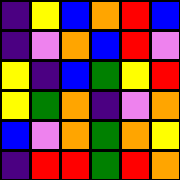[["indigo", "yellow", "blue", "orange", "red", "blue"], ["indigo", "violet", "orange", "blue", "red", "violet"], ["yellow", "indigo", "blue", "green", "yellow", "red"], ["yellow", "green", "orange", "indigo", "violet", "orange"], ["blue", "violet", "orange", "green", "orange", "yellow"], ["indigo", "red", "red", "green", "red", "orange"]]